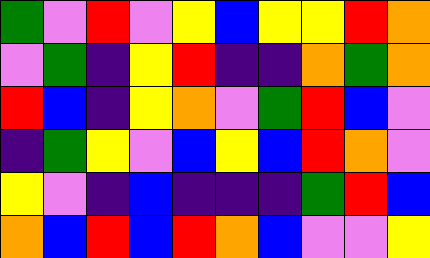[["green", "violet", "red", "violet", "yellow", "blue", "yellow", "yellow", "red", "orange"], ["violet", "green", "indigo", "yellow", "red", "indigo", "indigo", "orange", "green", "orange"], ["red", "blue", "indigo", "yellow", "orange", "violet", "green", "red", "blue", "violet"], ["indigo", "green", "yellow", "violet", "blue", "yellow", "blue", "red", "orange", "violet"], ["yellow", "violet", "indigo", "blue", "indigo", "indigo", "indigo", "green", "red", "blue"], ["orange", "blue", "red", "blue", "red", "orange", "blue", "violet", "violet", "yellow"]]